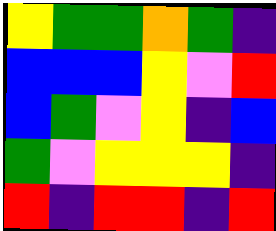[["yellow", "green", "green", "orange", "green", "indigo"], ["blue", "blue", "blue", "yellow", "violet", "red"], ["blue", "green", "violet", "yellow", "indigo", "blue"], ["green", "violet", "yellow", "yellow", "yellow", "indigo"], ["red", "indigo", "red", "red", "indigo", "red"]]